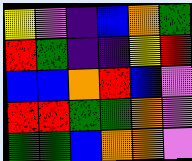[["yellow", "violet", "indigo", "blue", "orange", "green"], ["red", "green", "indigo", "indigo", "yellow", "red"], ["blue", "blue", "orange", "red", "blue", "violet"], ["red", "red", "green", "green", "orange", "violet"], ["green", "green", "blue", "orange", "orange", "violet"]]